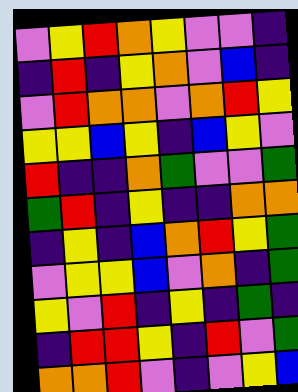[["violet", "yellow", "red", "orange", "yellow", "violet", "violet", "indigo"], ["indigo", "red", "indigo", "yellow", "orange", "violet", "blue", "indigo"], ["violet", "red", "orange", "orange", "violet", "orange", "red", "yellow"], ["yellow", "yellow", "blue", "yellow", "indigo", "blue", "yellow", "violet"], ["red", "indigo", "indigo", "orange", "green", "violet", "violet", "green"], ["green", "red", "indigo", "yellow", "indigo", "indigo", "orange", "orange"], ["indigo", "yellow", "indigo", "blue", "orange", "red", "yellow", "green"], ["violet", "yellow", "yellow", "blue", "violet", "orange", "indigo", "green"], ["yellow", "violet", "red", "indigo", "yellow", "indigo", "green", "indigo"], ["indigo", "red", "red", "yellow", "indigo", "red", "violet", "green"], ["orange", "orange", "red", "violet", "indigo", "violet", "yellow", "blue"]]